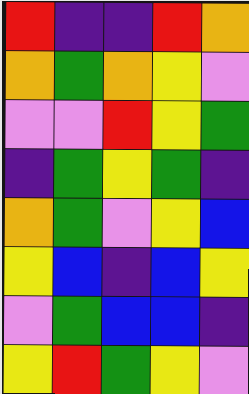[["red", "indigo", "indigo", "red", "orange"], ["orange", "green", "orange", "yellow", "violet"], ["violet", "violet", "red", "yellow", "green"], ["indigo", "green", "yellow", "green", "indigo"], ["orange", "green", "violet", "yellow", "blue"], ["yellow", "blue", "indigo", "blue", "yellow"], ["violet", "green", "blue", "blue", "indigo"], ["yellow", "red", "green", "yellow", "violet"]]